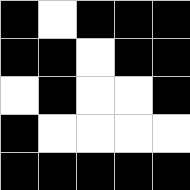[["black", "white", "black", "black", "black"], ["black", "black", "white", "black", "black"], ["white", "black", "white", "white", "black"], ["black", "white", "white", "white", "white"], ["black", "black", "black", "black", "black"]]